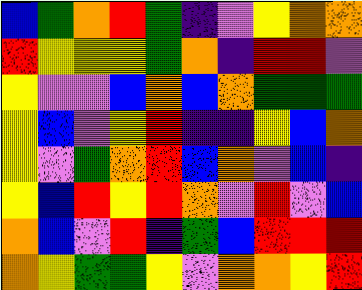[["blue", "green", "orange", "red", "green", "indigo", "violet", "yellow", "orange", "orange"], ["red", "yellow", "yellow", "yellow", "green", "orange", "indigo", "red", "red", "violet"], ["yellow", "violet", "violet", "blue", "orange", "blue", "orange", "green", "green", "green"], ["yellow", "blue", "violet", "yellow", "red", "indigo", "indigo", "yellow", "blue", "orange"], ["yellow", "violet", "green", "orange", "red", "blue", "orange", "violet", "blue", "indigo"], ["yellow", "blue", "red", "yellow", "red", "orange", "violet", "red", "violet", "blue"], ["orange", "blue", "violet", "red", "indigo", "green", "blue", "red", "red", "red"], ["orange", "yellow", "green", "green", "yellow", "violet", "orange", "orange", "yellow", "red"]]